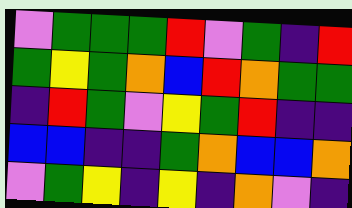[["violet", "green", "green", "green", "red", "violet", "green", "indigo", "red"], ["green", "yellow", "green", "orange", "blue", "red", "orange", "green", "green"], ["indigo", "red", "green", "violet", "yellow", "green", "red", "indigo", "indigo"], ["blue", "blue", "indigo", "indigo", "green", "orange", "blue", "blue", "orange"], ["violet", "green", "yellow", "indigo", "yellow", "indigo", "orange", "violet", "indigo"]]